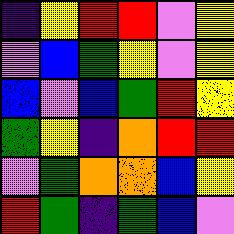[["indigo", "yellow", "red", "red", "violet", "yellow"], ["violet", "blue", "green", "yellow", "violet", "yellow"], ["blue", "violet", "blue", "green", "red", "yellow"], ["green", "yellow", "indigo", "orange", "red", "red"], ["violet", "green", "orange", "orange", "blue", "yellow"], ["red", "green", "indigo", "green", "blue", "violet"]]